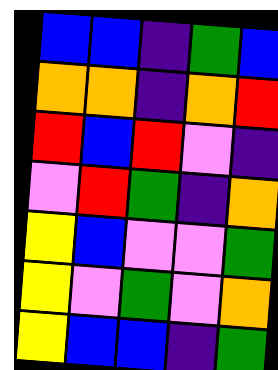[["blue", "blue", "indigo", "green", "blue"], ["orange", "orange", "indigo", "orange", "red"], ["red", "blue", "red", "violet", "indigo"], ["violet", "red", "green", "indigo", "orange"], ["yellow", "blue", "violet", "violet", "green"], ["yellow", "violet", "green", "violet", "orange"], ["yellow", "blue", "blue", "indigo", "green"]]